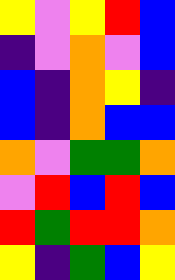[["yellow", "violet", "yellow", "red", "blue"], ["indigo", "violet", "orange", "violet", "blue"], ["blue", "indigo", "orange", "yellow", "indigo"], ["blue", "indigo", "orange", "blue", "blue"], ["orange", "violet", "green", "green", "orange"], ["violet", "red", "blue", "red", "blue"], ["red", "green", "red", "red", "orange"], ["yellow", "indigo", "green", "blue", "yellow"]]